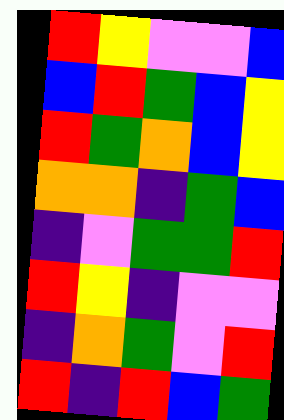[["red", "yellow", "violet", "violet", "blue"], ["blue", "red", "green", "blue", "yellow"], ["red", "green", "orange", "blue", "yellow"], ["orange", "orange", "indigo", "green", "blue"], ["indigo", "violet", "green", "green", "red"], ["red", "yellow", "indigo", "violet", "violet"], ["indigo", "orange", "green", "violet", "red"], ["red", "indigo", "red", "blue", "green"]]